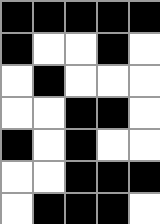[["black", "black", "black", "black", "black"], ["black", "white", "white", "black", "white"], ["white", "black", "white", "white", "white"], ["white", "white", "black", "black", "white"], ["black", "white", "black", "white", "white"], ["white", "white", "black", "black", "black"], ["white", "black", "black", "black", "white"]]